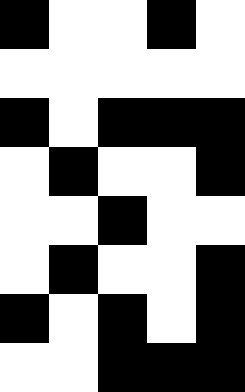[["black", "white", "white", "black", "white"], ["white", "white", "white", "white", "white"], ["black", "white", "black", "black", "black"], ["white", "black", "white", "white", "black"], ["white", "white", "black", "white", "white"], ["white", "black", "white", "white", "black"], ["black", "white", "black", "white", "black"], ["white", "white", "black", "black", "black"]]